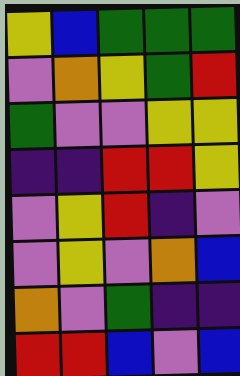[["yellow", "blue", "green", "green", "green"], ["violet", "orange", "yellow", "green", "red"], ["green", "violet", "violet", "yellow", "yellow"], ["indigo", "indigo", "red", "red", "yellow"], ["violet", "yellow", "red", "indigo", "violet"], ["violet", "yellow", "violet", "orange", "blue"], ["orange", "violet", "green", "indigo", "indigo"], ["red", "red", "blue", "violet", "blue"]]